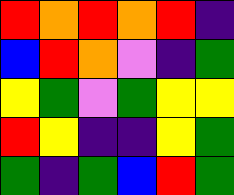[["red", "orange", "red", "orange", "red", "indigo"], ["blue", "red", "orange", "violet", "indigo", "green"], ["yellow", "green", "violet", "green", "yellow", "yellow"], ["red", "yellow", "indigo", "indigo", "yellow", "green"], ["green", "indigo", "green", "blue", "red", "green"]]